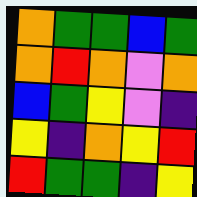[["orange", "green", "green", "blue", "green"], ["orange", "red", "orange", "violet", "orange"], ["blue", "green", "yellow", "violet", "indigo"], ["yellow", "indigo", "orange", "yellow", "red"], ["red", "green", "green", "indigo", "yellow"]]